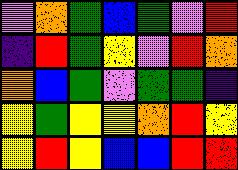[["violet", "orange", "green", "blue", "green", "violet", "red"], ["indigo", "red", "green", "yellow", "violet", "red", "orange"], ["orange", "blue", "green", "violet", "green", "green", "indigo"], ["yellow", "green", "yellow", "yellow", "orange", "red", "yellow"], ["yellow", "red", "yellow", "blue", "blue", "red", "red"]]